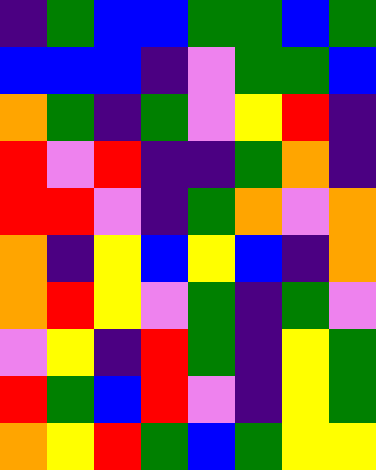[["indigo", "green", "blue", "blue", "green", "green", "blue", "green"], ["blue", "blue", "blue", "indigo", "violet", "green", "green", "blue"], ["orange", "green", "indigo", "green", "violet", "yellow", "red", "indigo"], ["red", "violet", "red", "indigo", "indigo", "green", "orange", "indigo"], ["red", "red", "violet", "indigo", "green", "orange", "violet", "orange"], ["orange", "indigo", "yellow", "blue", "yellow", "blue", "indigo", "orange"], ["orange", "red", "yellow", "violet", "green", "indigo", "green", "violet"], ["violet", "yellow", "indigo", "red", "green", "indigo", "yellow", "green"], ["red", "green", "blue", "red", "violet", "indigo", "yellow", "green"], ["orange", "yellow", "red", "green", "blue", "green", "yellow", "yellow"]]